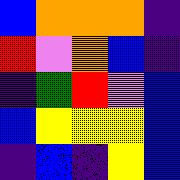[["blue", "orange", "orange", "orange", "indigo"], ["red", "violet", "orange", "blue", "indigo"], ["indigo", "green", "red", "violet", "blue"], ["blue", "yellow", "yellow", "yellow", "blue"], ["indigo", "blue", "indigo", "yellow", "blue"]]